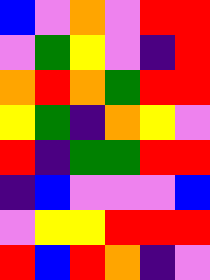[["blue", "violet", "orange", "violet", "red", "red"], ["violet", "green", "yellow", "violet", "indigo", "red"], ["orange", "red", "orange", "green", "red", "red"], ["yellow", "green", "indigo", "orange", "yellow", "violet"], ["red", "indigo", "green", "green", "red", "red"], ["indigo", "blue", "violet", "violet", "violet", "blue"], ["violet", "yellow", "yellow", "red", "red", "red"], ["red", "blue", "red", "orange", "indigo", "violet"]]